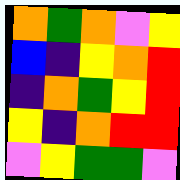[["orange", "green", "orange", "violet", "yellow"], ["blue", "indigo", "yellow", "orange", "red"], ["indigo", "orange", "green", "yellow", "red"], ["yellow", "indigo", "orange", "red", "red"], ["violet", "yellow", "green", "green", "violet"]]